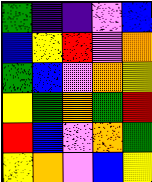[["green", "indigo", "indigo", "violet", "blue"], ["blue", "yellow", "red", "violet", "orange"], ["green", "blue", "violet", "orange", "yellow"], ["yellow", "green", "orange", "green", "red"], ["red", "blue", "violet", "orange", "green"], ["yellow", "orange", "violet", "blue", "yellow"]]